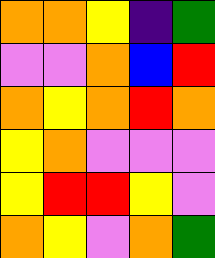[["orange", "orange", "yellow", "indigo", "green"], ["violet", "violet", "orange", "blue", "red"], ["orange", "yellow", "orange", "red", "orange"], ["yellow", "orange", "violet", "violet", "violet"], ["yellow", "red", "red", "yellow", "violet"], ["orange", "yellow", "violet", "orange", "green"]]